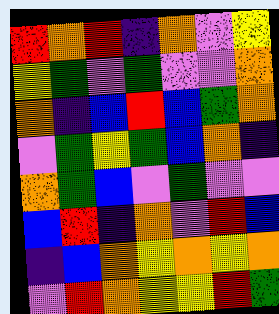[["red", "orange", "red", "indigo", "orange", "violet", "yellow"], ["yellow", "green", "violet", "green", "violet", "violet", "orange"], ["orange", "indigo", "blue", "red", "blue", "green", "orange"], ["violet", "green", "yellow", "green", "blue", "orange", "indigo"], ["orange", "green", "blue", "violet", "green", "violet", "violet"], ["blue", "red", "indigo", "orange", "violet", "red", "blue"], ["indigo", "blue", "orange", "yellow", "orange", "yellow", "orange"], ["violet", "red", "orange", "yellow", "yellow", "red", "green"]]